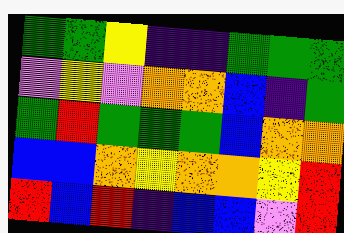[["green", "green", "yellow", "indigo", "indigo", "green", "green", "green"], ["violet", "yellow", "violet", "orange", "orange", "blue", "indigo", "green"], ["green", "red", "green", "green", "green", "blue", "orange", "orange"], ["blue", "blue", "orange", "yellow", "orange", "orange", "yellow", "red"], ["red", "blue", "red", "indigo", "blue", "blue", "violet", "red"]]